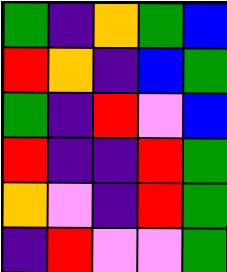[["green", "indigo", "orange", "green", "blue"], ["red", "orange", "indigo", "blue", "green"], ["green", "indigo", "red", "violet", "blue"], ["red", "indigo", "indigo", "red", "green"], ["orange", "violet", "indigo", "red", "green"], ["indigo", "red", "violet", "violet", "green"]]